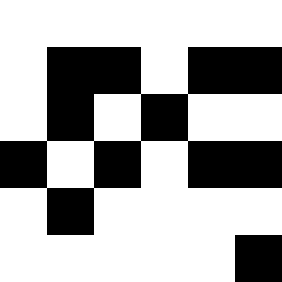[["white", "white", "white", "white", "white", "white"], ["white", "black", "black", "white", "black", "black"], ["white", "black", "white", "black", "white", "white"], ["black", "white", "black", "white", "black", "black"], ["white", "black", "white", "white", "white", "white"], ["white", "white", "white", "white", "white", "black"]]